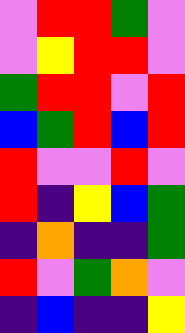[["violet", "red", "red", "green", "violet"], ["violet", "yellow", "red", "red", "violet"], ["green", "red", "red", "violet", "red"], ["blue", "green", "red", "blue", "red"], ["red", "violet", "violet", "red", "violet"], ["red", "indigo", "yellow", "blue", "green"], ["indigo", "orange", "indigo", "indigo", "green"], ["red", "violet", "green", "orange", "violet"], ["indigo", "blue", "indigo", "indigo", "yellow"]]